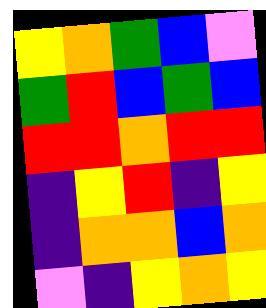[["yellow", "orange", "green", "blue", "violet"], ["green", "red", "blue", "green", "blue"], ["red", "red", "orange", "red", "red"], ["indigo", "yellow", "red", "indigo", "yellow"], ["indigo", "orange", "orange", "blue", "orange"], ["violet", "indigo", "yellow", "orange", "yellow"]]